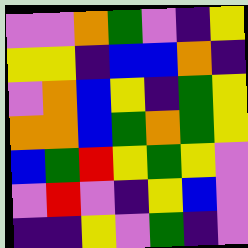[["violet", "violet", "orange", "green", "violet", "indigo", "yellow"], ["yellow", "yellow", "indigo", "blue", "blue", "orange", "indigo"], ["violet", "orange", "blue", "yellow", "indigo", "green", "yellow"], ["orange", "orange", "blue", "green", "orange", "green", "yellow"], ["blue", "green", "red", "yellow", "green", "yellow", "violet"], ["violet", "red", "violet", "indigo", "yellow", "blue", "violet"], ["indigo", "indigo", "yellow", "violet", "green", "indigo", "violet"]]